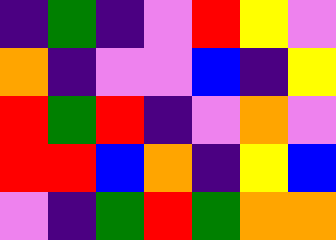[["indigo", "green", "indigo", "violet", "red", "yellow", "violet"], ["orange", "indigo", "violet", "violet", "blue", "indigo", "yellow"], ["red", "green", "red", "indigo", "violet", "orange", "violet"], ["red", "red", "blue", "orange", "indigo", "yellow", "blue"], ["violet", "indigo", "green", "red", "green", "orange", "orange"]]